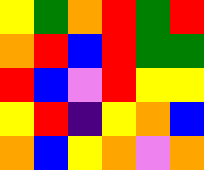[["yellow", "green", "orange", "red", "green", "red"], ["orange", "red", "blue", "red", "green", "green"], ["red", "blue", "violet", "red", "yellow", "yellow"], ["yellow", "red", "indigo", "yellow", "orange", "blue"], ["orange", "blue", "yellow", "orange", "violet", "orange"]]